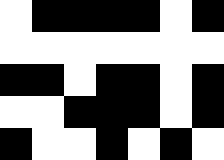[["white", "black", "black", "black", "black", "white", "black"], ["white", "white", "white", "white", "white", "white", "white"], ["black", "black", "white", "black", "black", "white", "black"], ["white", "white", "black", "black", "black", "white", "black"], ["black", "white", "white", "black", "white", "black", "white"]]